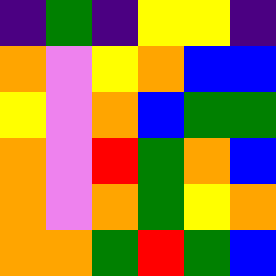[["indigo", "green", "indigo", "yellow", "yellow", "indigo"], ["orange", "violet", "yellow", "orange", "blue", "blue"], ["yellow", "violet", "orange", "blue", "green", "green"], ["orange", "violet", "red", "green", "orange", "blue"], ["orange", "violet", "orange", "green", "yellow", "orange"], ["orange", "orange", "green", "red", "green", "blue"]]